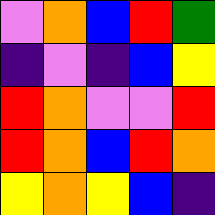[["violet", "orange", "blue", "red", "green"], ["indigo", "violet", "indigo", "blue", "yellow"], ["red", "orange", "violet", "violet", "red"], ["red", "orange", "blue", "red", "orange"], ["yellow", "orange", "yellow", "blue", "indigo"]]